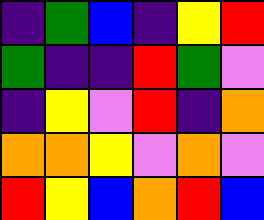[["indigo", "green", "blue", "indigo", "yellow", "red"], ["green", "indigo", "indigo", "red", "green", "violet"], ["indigo", "yellow", "violet", "red", "indigo", "orange"], ["orange", "orange", "yellow", "violet", "orange", "violet"], ["red", "yellow", "blue", "orange", "red", "blue"]]